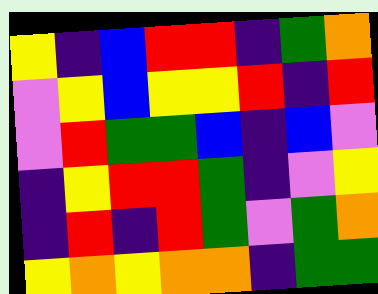[["yellow", "indigo", "blue", "red", "red", "indigo", "green", "orange"], ["violet", "yellow", "blue", "yellow", "yellow", "red", "indigo", "red"], ["violet", "red", "green", "green", "blue", "indigo", "blue", "violet"], ["indigo", "yellow", "red", "red", "green", "indigo", "violet", "yellow"], ["indigo", "red", "indigo", "red", "green", "violet", "green", "orange"], ["yellow", "orange", "yellow", "orange", "orange", "indigo", "green", "green"]]